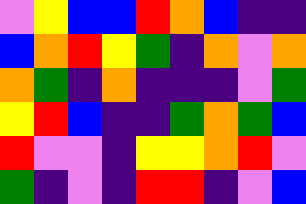[["violet", "yellow", "blue", "blue", "red", "orange", "blue", "indigo", "indigo"], ["blue", "orange", "red", "yellow", "green", "indigo", "orange", "violet", "orange"], ["orange", "green", "indigo", "orange", "indigo", "indigo", "indigo", "violet", "green"], ["yellow", "red", "blue", "indigo", "indigo", "green", "orange", "green", "blue"], ["red", "violet", "violet", "indigo", "yellow", "yellow", "orange", "red", "violet"], ["green", "indigo", "violet", "indigo", "red", "red", "indigo", "violet", "blue"]]